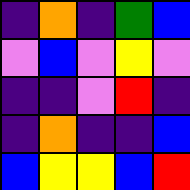[["indigo", "orange", "indigo", "green", "blue"], ["violet", "blue", "violet", "yellow", "violet"], ["indigo", "indigo", "violet", "red", "indigo"], ["indigo", "orange", "indigo", "indigo", "blue"], ["blue", "yellow", "yellow", "blue", "red"]]